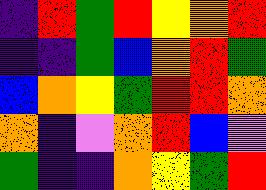[["indigo", "red", "green", "red", "yellow", "orange", "red"], ["indigo", "indigo", "green", "blue", "orange", "red", "green"], ["blue", "orange", "yellow", "green", "red", "red", "orange"], ["orange", "indigo", "violet", "orange", "red", "blue", "violet"], ["green", "indigo", "indigo", "orange", "yellow", "green", "red"]]